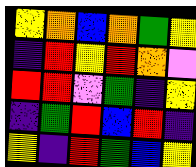[["yellow", "orange", "blue", "orange", "green", "yellow"], ["indigo", "red", "yellow", "red", "orange", "violet"], ["red", "red", "violet", "green", "indigo", "yellow"], ["indigo", "green", "red", "blue", "red", "indigo"], ["yellow", "indigo", "red", "green", "blue", "yellow"]]